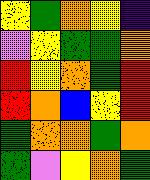[["yellow", "green", "orange", "yellow", "indigo"], ["violet", "yellow", "green", "green", "orange"], ["red", "yellow", "orange", "green", "red"], ["red", "orange", "blue", "yellow", "red"], ["green", "orange", "orange", "green", "orange"], ["green", "violet", "yellow", "orange", "green"]]